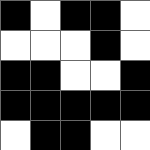[["black", "white", "black", "black", "white"], ["white", "white", "white", "black", "white"], ["black", "black", "white", "white", "black"], ["black", "black", "black", "black", "black"], ["white", "black", "black", "white", "white"]]